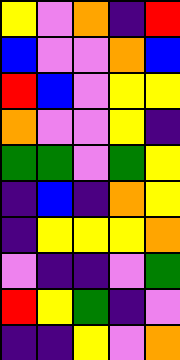[["yellow", "violet", "orange", "indigo", "red"], ["blue", "violet", "violet", "orange", "blue"], ["red", "blue", "violet", "yellow", "yellow"], ["orange", "violet", "violet", "yellow", "indigo"], ["green", "green", "violet", "green", "yellow"], ["indigo", "blue", "indigo", "orange", "yellow"], ["indigo", "yellow", "yellow", "yellow", "orange"], ["violet", "indigo", "indigo", "violet", "green"], ["red", "yellow", "green", "indigo", "violet"], ["indigo", "indigo", "yellow", "violet", "orange"]]